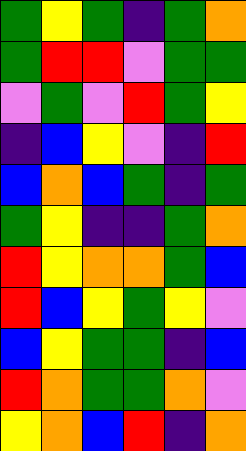[["green", "yellow", "green", "indigo", "green", "orange"], ["green", "red", "red", "violet", "green", "green"], ["violet", "green", "violet", "red", "green", "yellow"], ["indigo", "blue", "yellow", "violet", "indigo", "red"], ["blue", "orange", "blue", "green", "indigo", "green"], ["green", "yellow", "indigo", "indigo", "green", "orange"], ["red", "yellow", "orange", "orange", "green", "blue"], ["red", "blue", "yellow", "green", "yellow", "violet"], ["blue", "yellow", "green", "green", "indigo", "blue"], ["red", "orange", "green", "green", "orange", "violet"], ["yellow", "orange", "blue", "red", "indigo", "orange"]]